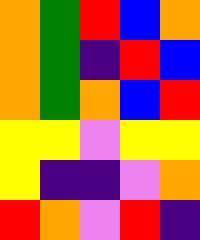[["orange", "green", "red", "blue", "orange"], ["orange", "green", "indigo", "red", "blue"], ["orange", "green", "orange", "blue", "red"], ["yellow", "yellow", "violet", "yellow", "yellow"], ["yellow", "indigo", "indigo", "violet", "orange"], ["red", "orange", "violet", "red", "indigo"]]